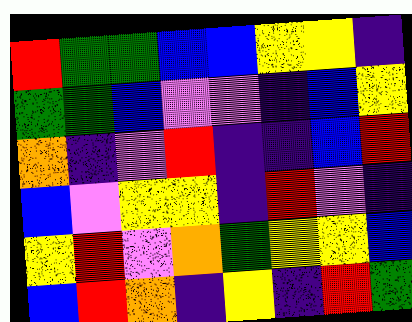[["red", "green", "green", "blue", "blue", "yellow", "yellow", "indigo"], ["green", "green", "blue", "violet", "violet", "indigo", "blue", "yellow"], ["orange", "indigo", "violet", "red", "indigo", "indigo", "blue", "red"], ["blue", "violet", "yellow", "yellow", "indigo", "red", "violet", "indigo"], ["yellow", "red", "violet", "orange", "green", "yellow", "yellow", "blue"], ["blue", "red", "orange", "indigo", "yellow", "indigo", "red", "green"]]